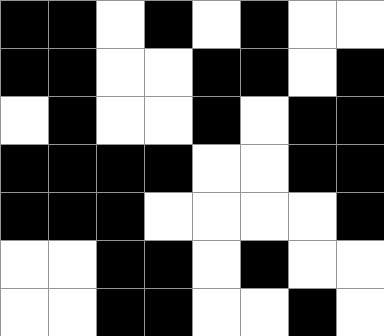[["black", "black", "white", "black", "white", "black", "white", "white"], ["black", "black", "white", "white", "black", "black", "white", "black"], ["white", "black", "white", "white", "black", "white", "black", "black"], ["black", "black", "black", "black", "white", "white", "black", "black"], ["black", "black", "black", "white", "white", "white", "white", "black"], ["white", "white", "black", "black", "white", "black", "white", "white"], ["white", "white", "black", "black", "white", "white", "black", "white"]]